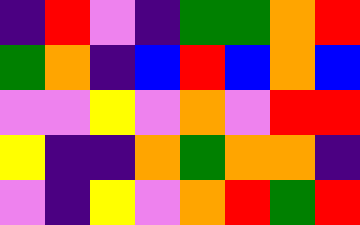[["indigo", "red", "violet", "indigo", "green", "green", "orange", "red"], ["green", "orange", "indigo", "blue", "red", "blue", "orange", "blue"], ["violet", "violet", "yellow", "violet", "orange", "violet", "red", "red"], ["yellow", "indigo", "indigo", "orange", "green", "orange", "orange", "indigo"], ["violet", "indigo", "yellow", "violet", "orange", "red", "green", "red"]]